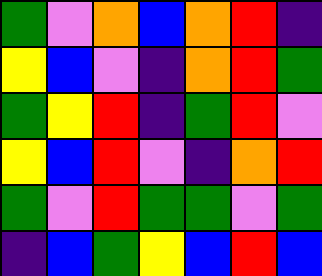[["green", "violet", "orange", "blue", "orange", "red", "indigo"], ["yellow", "blue", "violet", "indigo", "orange", "red", "green"], ["green", "yellow", "red", "indigo", "green", "red", "violet"], ["yellow", "blue", "red", "violet", "indigo", "orange", "red"], ["green", "violet", "red", "green", "green", "violet", "green"], ["indigo", "blue", "green", "yellow", "blue", "red", "blue"]]